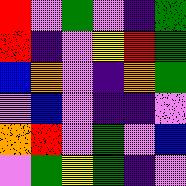[["red", "violet", "green", "violet", "indigo", "green"], ["red", "indigo", "violet", "yellow", "red", "green"], ["blue", "orange", "violet", "indigo", "orange", "green"], ["violet", "blue", "violet", "indigo", "indigo", "violet"], ["orange", "red", "violet", "green", "violet", "blue"], ["violet", "green", "yellow", "green", "indigo", "violet"]]